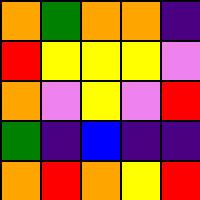[["orange", "green", "orange", "orange", "indigo"], ["red", "yellow", "yellow", "yellow", "violet"], ["orange", "violet", "yellow", "violet", "red"], ["green", "indigo", "blue", "indigo", "indigo"], ["orange", "red", "orange", "yellow", "red"]]